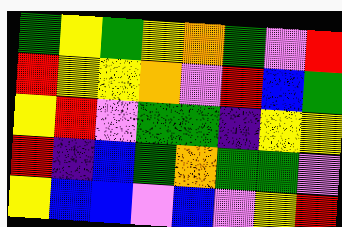[["green", "yellow", "green", "yellow", "orange", "green", "violet", "red"], ["red", "yellow", "yellow", "orange", "violet", "red", "blue", "green"], ["yellow", "red", "violet", "green", "green", "indigo", "yellow", "yellow"], ["red", "indigo", "blue", "green", "orange", "green", "green", "violet"], ["yellow", "blue", "blue", "violet", "blue", "violet", "yellow", "red"]]